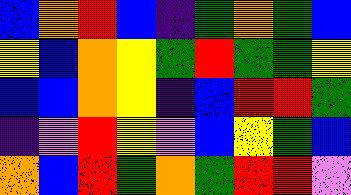[["blue", "orange", "red", "blue", "indigo", "green", "orange", "green", "blue"], ["yellow", "blue", "orange", "yellow", "green", "red", "green", "green", "yellow"], ["blue", "blue", "orange", "yellow", "indigo", "blue", "red", "red", "green"], ["indigo", "violet", "red", "yellow", "violet", "blue", "yellow", "green", "blue"], ["orange", "blue", "red", "green", "orange", "green", "red", "red", "violet"]]